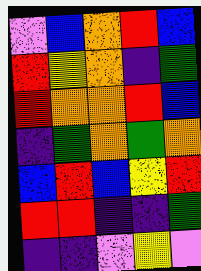[["violet", "blue", "orange", "red", "blue"], ["red", "yellow", "orange", "indigo", "green"], ["red", "orange", "orange", "red", "blue"], ["indigo", "green", "orange", "green", "orange"], ["blue", "red", "blue", "yellow", "red"], ["red", "red", "indigo", "indigo", "green"], ["indigo", "indigo", "violet", "yellow", "violet"]]